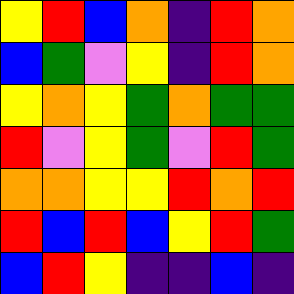[["yellow", "red", "blue", "orange", "indigo", "red", "orange"], ["blue", "green", "violet", "yellow", "indigo", "red", "orange"], ["yellow", "orange", "yellow", "green", "orange", "green", "green"], ["red", "violet", "yellow", "green", "violet", "red", "green"], ["orange", "orange", "yellow", "yellow", "red", "orange", "red"], ["red", "blue", "red", "blue", "yellow", "red", "green"], ["blue", "red", "yellow", "indigo", "indigo", "blue", "indigo"]]